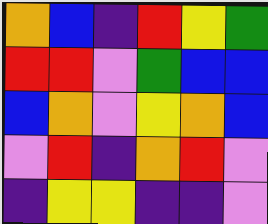[["orange", "blue", "indigo", "red", "yellow", "green"], ["red", "red", "violet", "green", "blue", "blue"], ["blue", "orange", "violet", "yellow", "orange", "blue"], ["violet", "red", "indigo", "orange", "red", "violet"], ["indigo", "yellow", "yellow", "indigo", "indigo", "violet"]]